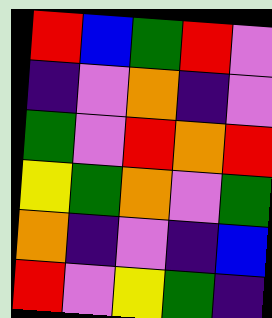[["red", "blue", "green", "red", "violet"], ["indigo", "violet", "orange", "indigo", "violet"], ["green", "violet", "red", "orange", "red"], ["yellow", "green", "orange", "violet", "green"], ["orange", "indigo", "violet", "indigo", "blue"], ["red", "violet", "yellow", "green", "indigo"]]